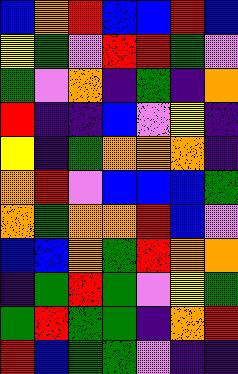[["blue", "orange", "red", "blue", "blue", "red", "blue"], ["yellow", "green", "violet", "red", "red", "green", "violet"], ["green", "violet", "orange", "indigo", "green", "indigo", "orange"], ["red", "indigo", "indigo", "blue", "violet", "yellow", "indigo"], ["yellow", "indigo", "green", "orange", "orange", "orange", "indigo"], ["orange", "red", "violet", "blue", "blue", "blue", "green"], ["orange", "green", "orange", "orange", "red", "blue", "violet"], ["blue", "blue", "orange", "green", "red", "orange", "orange"], ["indigo", "green", "red", "green", "violet", "yellow", "green"], ["green", "red", "green", "green", "indigo", "orange", "red"], ["red", "blue", "green", "green", "violet", "indigo", "indigo"]]